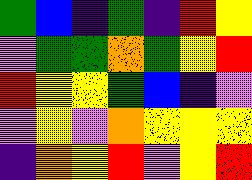[["green", "blue", "indigo", "green", "indigo", "red", "yellow"], ["violet", "green", "green", "orange", "green", "yellow", "red"], ["red", "yellow", "yellow", "green", "blue", "indigo", "violet"], ["violet", "yellow", "violet", "orange", "yellow", "yellow", "yellow"], ["indigo", "orange", "yellow", "red", "violet", "yellow", "red"]]